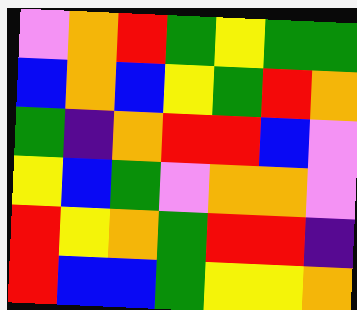[["violet", "orange", "red", "green", "yellow", "green", "green"], ["blue", "orange", "blue", "yellow", "green", "red", "orange"], ["green", "indigo", "orange", "red", "red", "blue", "violet"], ["yellow", "blue", "green", "violet", "orange", "orange", "violet"], ["red", "yellow", "orange", "green", "red", "red", "indigo"], ["red", "blue", "blue", "green", "yellow", "yellow", "orange"]]